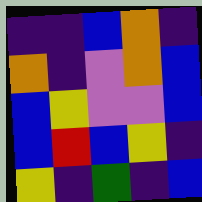[["indigo", "indigo", "blue", "orange", "indigo"], ["orange", "indigo", "violet", "orange", "blue"], ["blue", "yellow", "violet", "violet", "blue"], ["blue", "red", "blue", "yellow", "indigo"], ["yellow", "indigo", "green", "indigo", "blue"]]